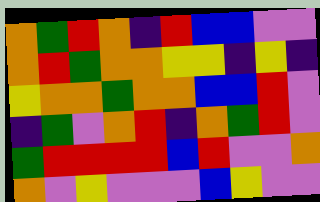[["orange", "green", "red", "orange", "indigo", "red", "blue", "blue", "violet", "violet"], ["orange", "red", "green", "orange", "orange", "yellow", "yellow", "indigo", "yellow", "indigo"], ["yellow", "orange", "orange", "green", "orange", "orange", "blue", "blue", "red", "violet"], ["indigo", "green", "violet", "orange", "red", "indigo", "orange", "green", "red", "violet"], ["green", "red", "red", "red", "red", "blue", "red", "violet", "violet", "orange"], ["orange", "violet", "yellow", "violet", "violet", "violet", "blue", "yellow", "violet", "violet"]]